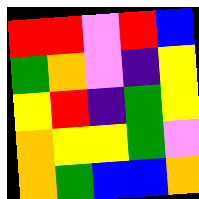[["red", "red", "violet", "red", "blue"], ["green", "orange", "violet", "indigo", "yellow"], ["yellow", "red", "indigo", "green", "yellow"], ["orange", "yellow", "yellow", "green", "violet"], ["orange", "green", "blue", "blue", "orange"]]